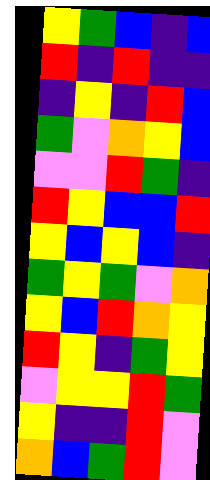[["yellow", "green", "blue", "indigo", "blue"], ["red", "indigo", "red", "indigo", "indigo"], ["indigo", "yellow", "indigo", "red", "blue"], ["green", "violet", "orange", "yellow", "blue"], ["violet", "violet", "red", "green", "indigo"], ["red", "yellow", "blue", "blue", "red"], ["yellow", "blue", "yellow", "blue", "indigo"], ["green", "yellow", "green", "violet", "orange"], ["yellow", "blue", "red", "orange", "yellow"], ["red", "yellow", "indigo", "green", "yellow"], ["violet", "yellow", "yellow", "red", "green"], ["yellow", "indigo", "indigo", "red", "violet"], ["orange", "blue", "green", "red", "violet"]]